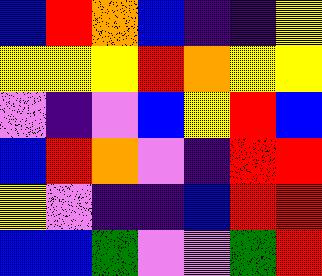[["blue", "red", "orange", "blue", "indigo", "indigo", "yellow"], ["yellow", "yellow", "yellow", "red", "orange", "yellow", "yellow"], ["violet", "indigo", "violet", "blue", "yellow", "red", "blue"], ["blue", "red", "orange", "violet", "indigo", "red", "red"], ["yellow", "violet", "indigo", "indigo", "blue", "red", "red"], ["blue", "blue", "green", "violet", "violet", "green", "red"]]